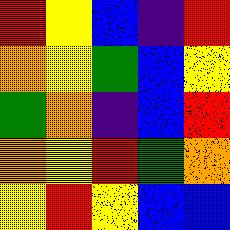[["red", "yellow", "blue", "indigo", "red"], ["orange", "yellow", "green", "blue", "yellow"], ["green", "orange", "indigo", "blue", "red"], ["orange", "yellow", "red", "green", "orange"], ["yellow", "red", "yellow", "blue", "blue"]]